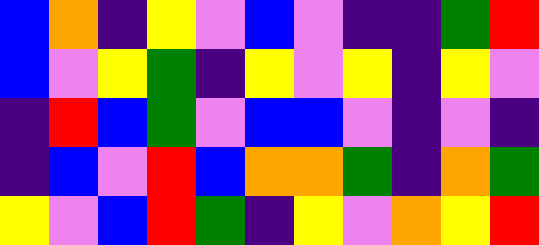[["blue", "orange", "indigo", "yellow", "violet", "blue", "violet", "indigo", "indigo", "green", "red"], ["blue", "violet", "yellow", "green", "indigo", "yellow", "violet", "yellow", "indigo", "yellow", "violet"], ["indigo", "red", "blue", "green", "violet", "blue", "blue", "violet", "indigo", "violet", "indigo"], ["indigo", "blue", "violet", "red", "blue", "orange", "orange", "green", "indigo", "orange", "green"], ["yellow", "violet", "blue", "red", "green", "indigo", "yellow", "violet", "orange", "yellow", "red"]]